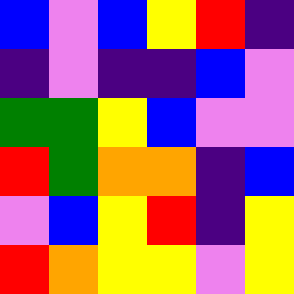[["blue", "violet", "blue", "yellow", "red", "indigo"], ["indigo", "violet", "indigo", "indigo", "blue", "violet"], ["green", "green", "yellow", "blue", "violet", "violet"], ["red", "green", "orange", "orange", "indigo", "blue"], ["violet", "blue", "yellow", "red", "indigo", "yellow"], ["red", "orange", "yellow", "yellow", "violet", "yellow"]]